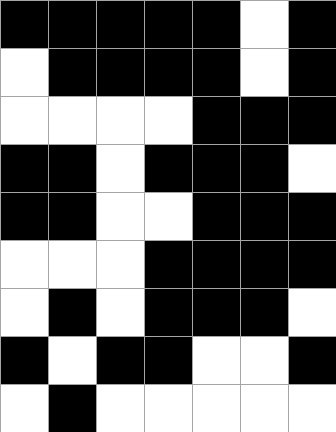[["black", "black", "black", "black", "black", "white", "black"], ["white", "black", "black", "black", "black", "white", "black"], ["white", "white", "white", "white", "black", "black", "black"], ["black", "black", "white", "black", "black", "black", "white"], ["black", "black", "white", "white", "black", "black", "black"], ["white", "white", "white", "black", "black", "black", "black"], ["white", "black", "white", "black", "black", "black", "white"], ["black", "white", "black", "black", "white", "white", "black"], ["white", "black", "white", "white", "white", "white", "white"]]